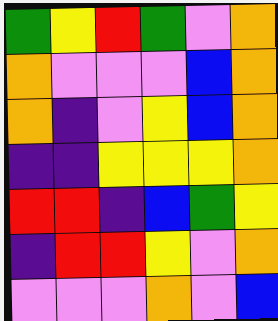[["green", "yellow", "red", "green", "violet", "orange"], ["orange", "violet", "violet", "violet", "blue", "orange"], ["orange", "indigo", "violet", "yellow", "blue", "orange"], ["indigo", "indigo", "yellow", "yellow", "yellow", "orange"], ["red", "red", "indigo", "blue", "green", "yellow"], ["indigo", "red", "red", "yellow", "violet", "orange"], ["violet", "violet", "violet", "orange", "violet", "blue"]]